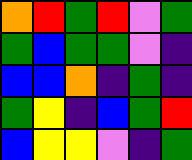[["orange", "red", "green", "red", "violet", "green"], ["green", "blue", "green", "green", "violet", "indigo"], ["blue", "blue", "orange", "indigo", "green", "indigo"], ["green", "yellow", "indigo", "blue", "green", "red"], ["blue", "yellow", "yellow", "violet", "indigo", "green"]]